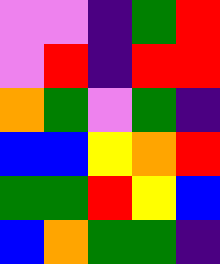[["violet", "violet", "indigo", "green", "red"], ["violet", "red", "indigo", "red", "red"], ["orange", "green", "violet", "green", "indigo"], ["blue", "blue", "yellow", "orange", "red"], ["green", "green", "red", "yellow", "blue"], ["blue", "orange", "green", "green", "indigo"]]